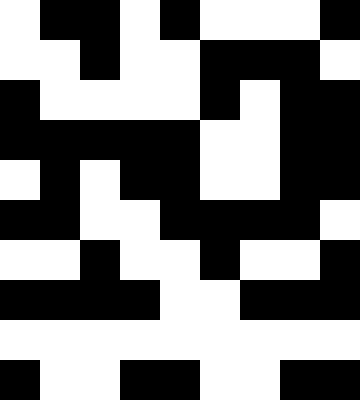[["white", "black", "black", "white", "black", "white", "white", "white", "black"], ["white", "white", "black", "white", "white", "black", "black", "black", "white"], ["black", "white", "white", "white", "white", "black", "white", "black", "black"], ["black", "black", "black", "black", "black", "white", "white", "black", "black"], ["white", "black", "white", "black", "black", "white", "white", "black", "black"], ["black", "black", "white", "white", "black", "black", "black", "black", "white"], ["white", "white", "black", "white", "white", "black", "white", "white", "black"], ["black", "black", "black", "black", "white", "white", "black", "black", "black"], ["white", "white", "white", "white", "white", "white", "white", "white", "white"], ["black", "white", "white", "black", "black", "white", "white", "black", "black"]]